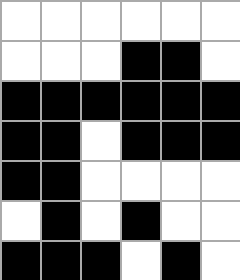[["white", "white", "white", "white", "white", "white"], ["white", "white", "white", "black", "black", "white"], ["black", "black", "black", "black", "black", "black"], ["black", "black", "white", "black", "black", "black"], ["black", "black", "white", "white", "white", "white"], ["white", "black", "white", "black", "white", "white"], ["black", "black", "black", "white", "black", "white"]]